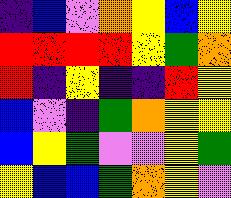[["indigo", "blue", "violet", "orange", "yellow", "blue", "yellow"], ["red", "red", "red", "red", "yellow", "green", "orange"], ["red", "indigo", "yellow", "indigo", "indigo", "red", "yellow"], ["blue", "violet", "indigo", "green", "orange", "yellow", "yellow"], ["blue", "yellow", "green", "violet", "violet", "yellow", "green"], ["yellow", "blue", "blue", "green", "orange", "yellow", "violet"]]